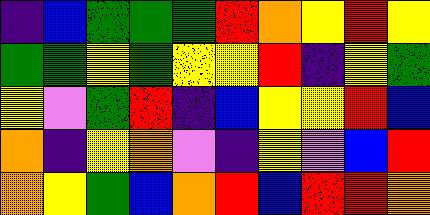[["indigo", "blue", "green", "green", "green", "red", "orange", "yellow", "red", "yellow"], ["green", "green", "yellow", "green", "yellow", "yellow", "red", "indigo", "yellow", "green"], ["yellow", "violet", "green", "red", "indigo", "blue", "yellow", "yellow", "red", "blue"], ["orange", "indigo", "yellow", "orange", "violet", "indigo", "yellow", "violet", "blue", "red"], ["orange", "yellow", "green", "blue", "orange", "red", "blue", "red", "red", "orange"]]